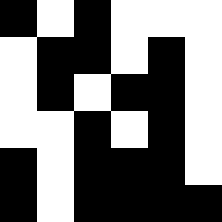[["black", "white", "black", "white", "white", "white"], ["white", "black", "black", "white", "black", "white"], ["white", "black", "white", "black", "black", "white"], ["white", "white", "black", "white", "black", "white"], ["black", "white", "black", "black", "black", "white"], ["black", "white", "black", "black", "black", "black"]]